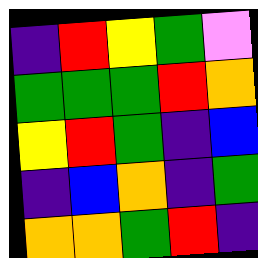[["indigo", "red", "yellow", "green", "violet"], ["green", "green", "green", "red", "orange"], ["yellow", "red", "green", "indigo", "blue"], ["indigo", "blue", "orange", "indigo", "green"], ["orange", "orange", "green", "red", "indigo"]]